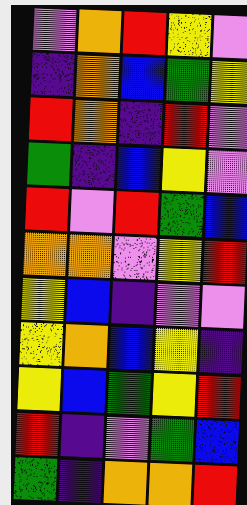[["violet", "orange", "red", "yellow", "violet"], ["indigo", "orange", "blue", "green", "yellow"], ["red", "orange", "indigo", "red", "violet"], ["green", "indigo", "blue", "yellow", "violet"], ["red", "violet", "red", "green", "blue"], ["orange", "orange", "violet", "yellow", "red"], ["yellow", "blue", "indigo", "violet", "violet"], ["yellow", "orange", "blue", "yellow", "indigo"], ["yellow", "blue", "green", "yellow", "red"], ["red", "indigo", "violet", "green", "blue"], ["green", "indigo", "orange", "orange", "red"]]